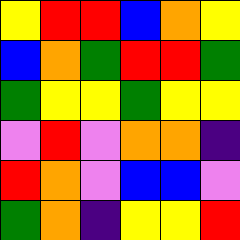[["yellow", "red", "red", "blue", "orange", "yellow"], ["blue", "orange", "green", "red", "red", "green"], ["green", "yellow", "yellow", "green", "yellow", "yellow"], ["violet", "red", "violet", "orange", "orange", "indigo"], ["red", "orange", "violet", "blue", "blue", "violet"], ["green", "orange", "indigo", "yellow", "yellow", "red"]]